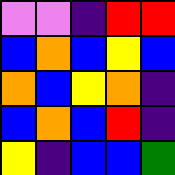[["violet", "violet", "indigo", "red", "red"], ["blue", "orange", "blue", "yellow", "blue"], ["orange", "blue", "yellow", "orange", "indigo"], ["blue", "orange", "blue", "red", "indigo"], ["yellow", "indigo", "blue", "blue", "green"]]